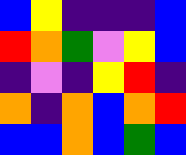[["blue", "yellow", "indigo", "indigo", "indigo", "blue"], ["red", "orange", "green", "violet", "yellow", "blue"], ["indigo", "violet", "indigo", "yellow", "red", "indigo"], ["orange", "indigo", "orange", "blue", "orange", "red"], ["blue", "blue", "orange", "blue", "green", "blue"]]